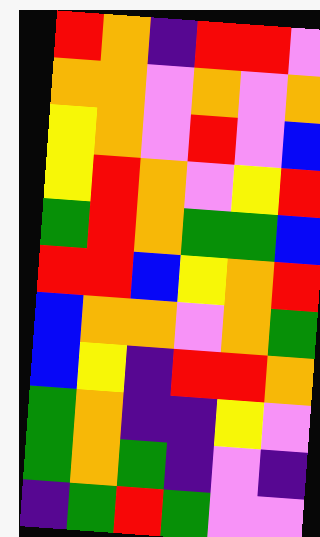[["red", "orange", "indigo", "red", "red", "violet"], ["orange", "orange", "violet", "orange", "violet", "orange"], ["yellow", "orange", "violet", "red", "violet", "blue"], ["yellow", "red", "orange", "violet", "yellow", "red"], ["green", "red", "orange", "green", "green", "blue"], ["red", "red", "blue", "yellow", "orange", "red"], ["blue", "orange", "orange", "violet", "orange", "green"], ["blue", "yellow", "indigo", "red", "red", "orange"], ["green", "orange", "indigo", "indigo", "yellow", "violet"], ["green", "orange", "green", "indigo", "violet", "indigo"], ["indigo", "green", "red", "green", "violet", "violet"]]